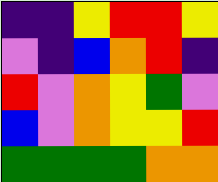[["indigo", "indigo", "yellow", "red", "red", "yellow"], ["violet", "indigo", "blue", "orange", "red", "indigo"], ["red", "violet", "orange", "yellow", "green", "violet"], ["blue", "violet", "orange", "yellow", "yellow", "red"], ["green", "green", "green", "green", "orange", "orange"]]